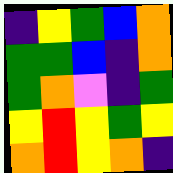[["indigo", "yellow", "green", "blue", "orange"], ["green", "green", "blue", "indigo", "orange"], ["green", "orange", "violet", "indigo", "green"], ["yellow", "red", "yellow", "green", "yellow"], ["orange", "red", "yellow", "orange", "indigo"]]